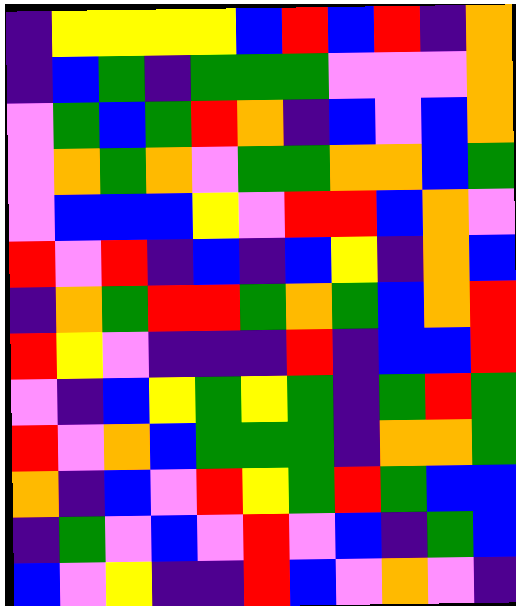[["indigo", "yellow", "yellow", "yellow", "yellow", "blue", "red", "blue", "red", "indigo", "orange"], ["indigo", "blue", "green", "indigo", "green", "green", "green", "violet", "violet", "violet", "orange"], ["violet", "green", "blue", "green", "red", "orange", "indigo", "blue", "violet", "blue", "orange"], ["violet", "orange", "green", "orange", "violet", "green", "green", "orange", "orange", "blue", "green"], ["violet", "blue", "blue", "blue", "yellow", "violet", "red", "red", "blue", "orange", "violet"], ["red", "violet", "red", "indigo", "blue", "indigo", "blue", "yellow", "indigo", "orange", "blue"], ["indigo", "orange", "green", "red", "red", "green", "orange", "green", "blue", "orange", "red"], ["red", "yellow", "violet", "indigo", "indigo", "indigo", "red", "indigo", "blue", "blue", "red"], ["violet", "indigo", "blue", "yellow", "green", "yellow", "green", "indigo", "green", "red", "green"], ["red", "violet", "orange", "blue", "green", "green", "green", "indigo", "orange", "orange", "green"], ["orange", "indigo", "blue", "violet", "red", "yellow", "green", "red", "green", "blue", "blue"], ["indigo", "green", "violet", "blue", "violet", "red", "violet", "blue", "indigo", "green", "blue"], ["blue", "violet", "yellow", "indigo", "indigo", "red", "blue", "violet", "orange", "violet", "indigo"]]